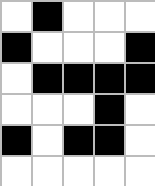[["white", "black", "white", "white", "white"], ["black", "white", "white", "white", "black"], ["white", "black", "black", "black", "black"], ["white", "white", "white", "black", "white"], ["black", "white", "black", "black", "white"], ["white", "white", "white", "white", "white"]]